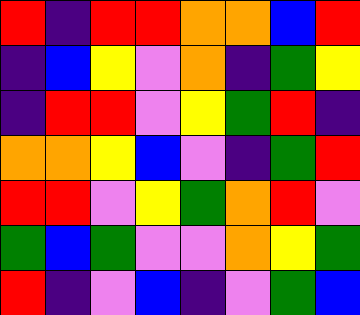[["red", "indigo", "red", "red", "orange", "orange", "blue", "red"], ["indigo", "blue", "yellow", "violet", "orange", "indigo", "green", "yellow"], ["indigo", "red", "red", "violet", "yellow", "green", "red", "indigo"], ["orange", "orange", "yellow", "blue", "violet", "indigo", "green", "red"], ["red", "red", "violet", "yellow", "green", "orange", "red", "violet"], ["green", "blue", "green", "violet", "violet", "orange", "yellow", "green"], ["red", "indigo", "violet", "blue", "indigo", "violet", "green", "blue"]]